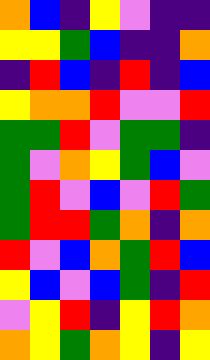[["orange", "blue", "indigo", "yellow", "violet", "indigo", "indigo"], ["yellow", "yellow", "green", "blue", "indigo", "indigo", "orange"], ["indigo", "red", "blue", "indigo", "red", "indigo", "blue"], ["yellow", "orange", "orange", "red", "violet", "violet", "red"], ["green", "green", "red", "violet", "green", "green", "indigo"], ["green", "violet", "orange", "yellow", "green", "blue", "violet"], ["green", "red", "violet", "blue", "violet", "red", "green"], ["green", "red", "red", "green", "orange", "indigo", "orange"], ["red", "violet", "blue", "orange", "green", "red", "blue"], ["yellow", "blue", "violet", "blue", "green", "indigo", "red"], ["violet", "yellow", "red", "indigo", "yellow", "red", "orange"], ["orange", "yellow", "green", "orange", "yellow", "indigo", "yellow"]]